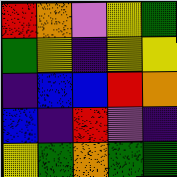[["red", "orange", "violet", "yellow", "green"], ["green", "yellow", "indigo", "yellow", "yellow"], ["indigo", "blue", "blue", "red", "orange"], ["blue", "indigo", "red", "violet", "indigo"], ["yellow", "green", "orange", "green", "green"]]